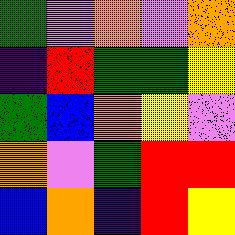[["green", "violet", "orange", "violet", "orange"], ["indigo", "red", "green", "green", "yellow"], ["green", "blue", "orange", "yellow", "violet"], ["orange", "violet", "green", "red", "red"], ["blue", "orange", "indigo", "red", "yellow"]]